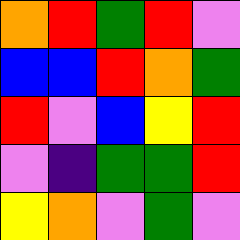[["orange", "red", "green", "red", "violet"], ["blue", "blue", "red", "orange", "green"], ["red", "violet", "blue", "yellow", "red"], ["violet", "indigo", "green", "green", "red"], ["yellow", "orange", "violet", "green", "violet"]]